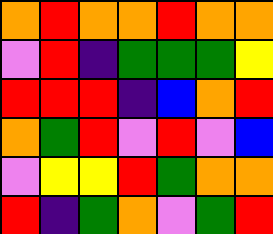[["orange", "red", "orange", "orange", "red", "orange", "orange"], ["violet", "red", "indigo", "green", "green", "green", "yellow"], ["red", "red", "red", "indigo", "blue", "orange", "red"], ["orange", "green", "red", "violet", "red", "violet", "blue"], ["violet", "yellow", "yellow", "red", "green", "orange", "orange"], ["red", "indigo", "green", "orange", "violet", "green", "red"]]